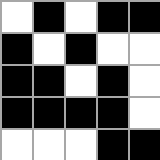[["white", "black", "white", "black", "black"], ["black", "white", "black", "white", "white"], ["black", "black", "white", "black", "white"], ["black", "black", "black", "black", "white"], ["white", "white", "white", "black", "black"]]